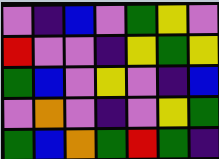[["violet", "indigo", "blue", "violet", "green", "yellow", "violet"], ["red", "violet", "violet", "indigo", "yellow", "green", "yellow"], ["green", "blue", "violet", "yellow", "violet", "indigo", "blue"], ["violet", "orange", "violet", "indigo", "violet", "yellow", "green"], ["green", "blue", "orange", "green", "red", "green", "indigo"]]